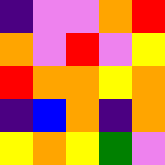[["indigo", "violet", "violet", "orange", "red"], ["orange", "violet", "red", "violet", "yellow"], ["red", "orange", "orange", "yellow", "orange"], ["indigo", "blue", "orange", "indigo", "orange"], ["yellow", "orange", "yellow", "green", "violet"]]